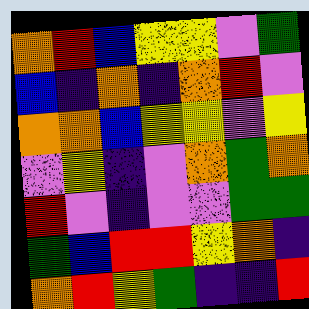[["orange", "red", "blue", "yellow", "yellow", "violet", "green"], ["blue", "indigo", "orange", "indigo", "orange", "red", "violet"], ["orange", "orange", "blue", "yellow", "yellow", "violet", "yellow"], ["violet", "yellow", "indigo", "violet", "orange", "green", "orange"], ["red", "violet", "indigo", "violet", "violet", "green", "green"], ["green", "blue", "red", "red", "yellow", "orange", "indigo"], ["orange", "red", "yellow", "green", "indigo", "indigo", "red"]]